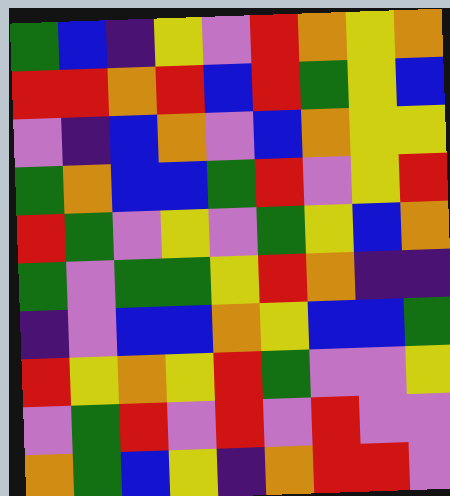[["green", "blue", "indigo", "yellow", "violet", "red", "orange", "yellow", "orange"], ["red", "red", "orange", "red", "blue", "red", "green", "yellow", "blue"], ["violet", "indigo", "blue", "orange", "violet", "blue", "orange", "yellow", "yellow"], ["green", "orange", "blue", "blue", "green", "red", "violet", "yellow", "red"], ["red", "green", "violet", "yellow", "violet", "green", "yellow", "blue", "orange"], ["green", "violet", "green", "green", "yellow", "red", "orange", "indigo", "indigo"], ["indigo", "violet", "blue", "blue", "orange", "yellow", "blue", "blue", "green"], ["red", "yellow", "orange", "yellow", "red", "green", "violet", "violet", "yellow"], ["violet", "green", "red", "violet", "red", "violet", "red", "violet", "violet"], ["orange", "green", "blue", "yellow", "indigo", "orange", "red", "red", "violet"]]